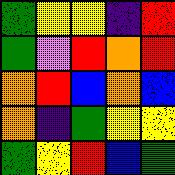[["green", "yellow", "yellow", "indigo", "red"], ["green", "violet", "red", "orange", "red"], ["orange", "red", "blue", "orange", "blue"], ["orange", "indigo", "green", "yellow", "yellow"], ["green", "yellow", "red", "blue", "green"]]